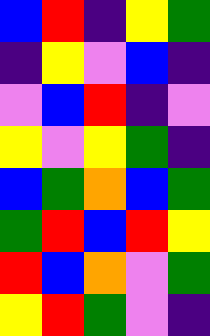[["blue", "red", "indigo", "yellow", "green"], ["indigo", "yellow", "violet", "blue", "indigo"], ["violet", "blue", "red", "indigo", "violet"], ["yellow", "violet", "yellow", "green", "indigo"], ["blue", "green", "orange", "blue", "green"], ["green", "red", "blue", "red", "yellow"], ["red", "blue", "orange", "violet", "green"], ["yellow", "red", "green", "violet", "indigo"]]